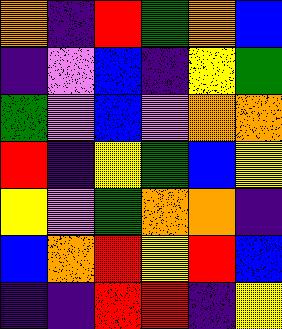[["orange", "indigo", "red", "green", "orange", "blue"], ["indigo", "violet", "blue", "indigo", "yellow", "green"], ["green", "violet", "blue", "violet", "orange", "orange"], ["red", "indigo", "yellow", "green", "blue", "yellow"], ["yellow", "violet", "green", "orange", "orange", "indigo"], ["blue", "orange", "red", "yellow", "red", "blue"], ["indigo", "indigo", "red", "red", "indigo", "yellow"]]